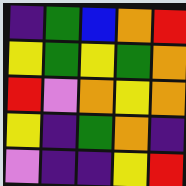[["indigo", "green", "blue", "orange", "red"], ["yellow", "green", "yellow", "green", "orange"], ["red", "violet", "orange", "yellow", "orange"], ["yellow", "indigo", "green", "orange", "indigo"], ["violet", "indigo", "indigo", "yellow", "red"]]